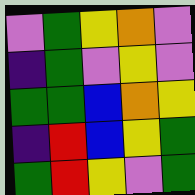[["violet", "green", "yellow", "orange", "violet"], ["indigo", "green", "violet", "yellow", "violet"], ["green", "green", "blue", "orange", "yellow"], ["indigo", "red", "blue", "yellow", "green"], ["green", "red", "yellow", "violet", "green"]]